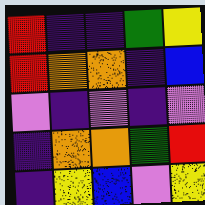[["red", "indigo", "indigo", "green", "yellow"], ["red", "orange", "orange", "indigo", "blue"], ["violet", "indigo", "violet", "indigo", "violet"], ["indigo", "orange", "orange", "green", "red"], ["indigo", "yellow", "blue", "violet", "yellow"]]